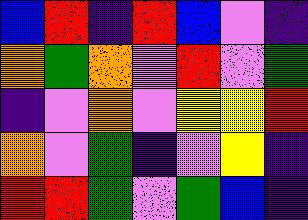[["blue", "red", "indigo", "red", "blue", "violet", "indigo"], ["orange", "green", "orange", "violet", "red", "violet", "green"], ["indigo", "violet", "orange", "violet", "yellow", "yellow", "red"], ["orange", "violet", "green", "indigo", "violet", "yellow", "indigo"], ["red", "red", "green", "violet", "green", "blue", "indigo"]]